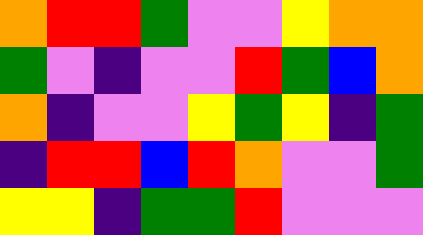[["orange", "red", "red", "green", "violet", "violet", "yellow", "orange", "orange"], ["green", "violet", "indigo", "violet", "violet", "red", "green", "blue", "orange"], ["orange", "indigo", "violet", "violet", "yellow", "green", "yellow", "indigo", "green"], ["indigo", "red", "red", "blue", "red", "orange", "violet", "violet", "green"], ["yellow", "yellow", "indigo", "green", "green", "red", "violet", "violet", "violet"]]